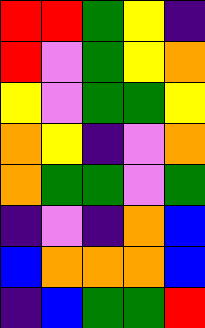[["red", "red", "green", "yellow", "indigo"], ["red", "violet", "green", "yellow", "orange"], ["yellow", "violet", "green", "green", "yellow"], ["orange", "yellow", "indigo", "violet", "orange"], ["orange", "green", "green", "violet", "green"], ["indigo", "violet", "indigo", "orange", "blue"], ["blue", "orange", "orange", "orange", "blue"], ["indigo", "blue", "green", "green", "red"]]